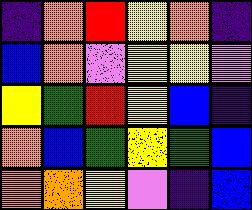[["indigo", "orange", "red", "yellow", "orange", "indigo"], ["blue", "orange", "violet", "yellow", "yellow", "violet"], ["yellow", "green", "red", "yellow", "blue", "indigo"], ["orange", "blue", "green", "yellow", "green", "blue"], ["orange", "orange", "yellow", "violet", "indigo", "blue"]]